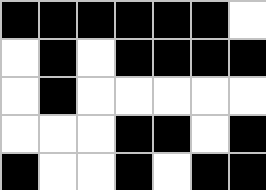[["black", "black", "black", "black", "black", "black", "white"], ["white", "black", "white", "black", "black", "black", "black"], ["white", "black", "white", "white", "white", "white", "white"], ["white", "white", "white", "black", "black", "white", "black"], ["black", "white", "white", "black", "white", "black", "black"]]